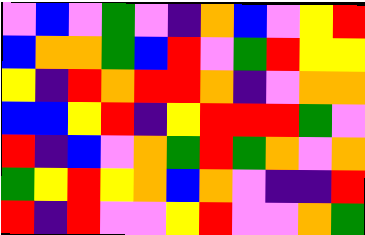[["violet", "blue", "violet", "green", "violet", "indigo", "orange", "blue", "violet", "yellow", "red"], ["blue", "orange", "orange", "green", "blue", "red", "violet", "green", "red", "yellow", "yellow"], ["yellow", "indigo", "red", "orange", "red", "red", "orange", "indigo", "violet", "orange", "orange"], ["blue", "blue", "yellow", "red", "indigo", "yellow", "red", "red", "red", "green", "violet"], ["red", "indigo", "blue", "violet", "orange", "green", "red", "green", "orange", "violet", "orange"], ["green", "yellow", "red", "yellow", "orange", "blue", "orange", "violet", "indigo", "indigo", "red"], ["red", "indigo", "red", "violet", "violet", "yellow", "red", "violet", "violet", "orange", "green"]]